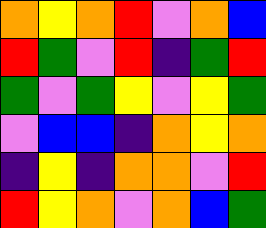[["orange", "yellow", "orange", "red", "violet", "orange", "blue"], ["red", "green", "violet", "red", "indigo", "green", "red"], ["green", "violet", "green", "yellow", "violet", "yellow", "green"], ["violet", "blue", "blue", "indigo", "orange", "yellow", "orange"], ["indigo", "yellow", "indigo", "orange", "orange", "violet", "red"], ["red", "yellow", "orange", "violet", "orange", "blue", "green"]]